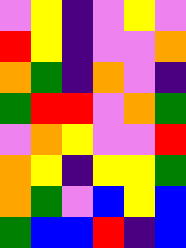[["violet", "yellow", "indigo", "violet", "yellow", "violet"], ["red", "yellow", "indigo", "violet", "violet", "orange"], ["orange", "green", "indigo", "orange", "violet", "indigo"], ["green", "red", "red", "violet", "orange", "green"], ["violet", "orange", "yellow", "violet", "violet", "red"], ["orange", "yellow", "indigo", "yellow", "yellow", "green"], ["orange", "green", "violet", "blue", "yellow", "blue"], ["green", "blue", "blue", "red", "indigo", "blue"]]